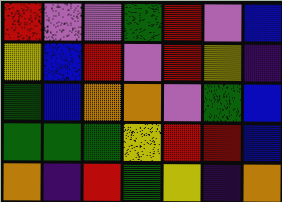[["red", "violet", "violet", "green", "red", "violet", "blue"], ["yellow", "blue", "red", "violet", "red", "yellow", "indigo"], ["green", "blue", "orange", "orange", "violet", "green", "blue"], ["green", "green", "green", "yellow", "red", "red", "blue"], ["orange", "indigo", "red", "green", "yellow", "indigo", "orange"]]